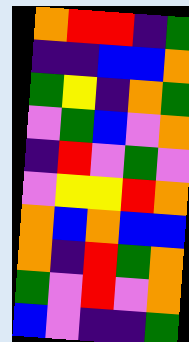[["orange", "red", "red", "indigo", "green"], ["indigo", "indigo", "blue", "blue", "orange"], ["green", "yellow", "indigo", "orange", "green"], ["violet", "green", "blue", "violet", "orange"], ["indigo", "red", "violet", "green", "violet"], ["violet", "yellow", "yellow", "red", "orange"], ["orange", "blue", "orange", "blue", "blue"], ["orange", "indigo", "red", "green", "orange"], ["green", "violet", "red", "violet", "orange"], ["blue", "violet", "indigo", "indigo", "green"]]